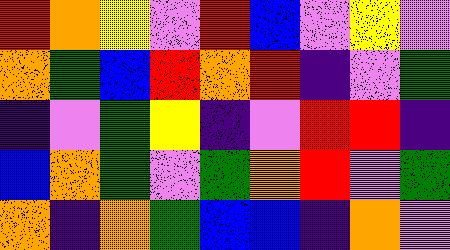[["red", "orange", "yellow", "violet", "red", "blue", "violet", "yellow", "violet"], ["orange", "green", "blue", "red", "orange", "red", "indigo", "violet", "green"], ["indigo", "violet", "green", "yellow", "indigo", "violet", "red", "red", "indigo"], ["blue", "orange", "green", "violet", "green", "orange", "red", "violet", "green"], ["orange", "indigo", "orange", "green", "blue", "blue", "indigo", "orange", "violet"]]